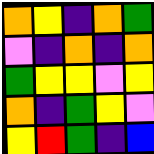[["orange", "yellow", "indigo", "orange", "green"], ["violet", "indigo", "orange", "indigo", "orange"], ["green", "yellow", "yellow", "violet", "yellow"], ["orange", "indigo", "green", "yellow", "violet"], ["yellow", "red", "green", "indigo", "blue"]]